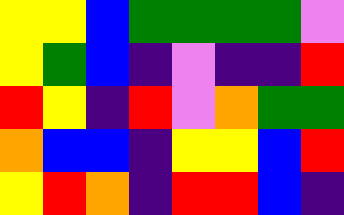[["yellow", "yellow", "blue", "green", "green", "green", "green", "violet"], ["yellow", "green", "blue", "indigo", "violet", "indigo", "indigo", "red"], ["red", "yellow", "indigo", "red", "violet", "orange", "green", "green"], ["orange", "blue", "blue", "indigo", "yellow", "yellow", "blue", "red"], ["yellow", "red", "orange", "indigo", "red", "red", "blue", "indigo"]]